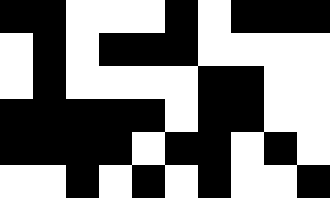[["black", "black", "white", "white", "white", "black", "white", "black", "black", "black"], ["white", "black", "white", "black", "black", "black", "white", "white", "white", "white"], ["white", "black", "white", "white", "white", "white", "black", "black", "white", "white"], ["black", "black", "black", "black", "black", "white", "black", "black", "white", "white"], ["black", "black", "black", "black", "white", "black", "black", "white", "black", "white"], ["white", "white", "black", "white", "black", "white", "black", "white", "white", "black"]]